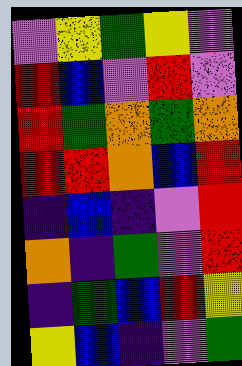[["violet", "yellow", "green", "yellow", "violet"], ["red", "blue", "violet", "red", "violet"], ["red", "green", "orange", "green", "orange"], ["red", "red", "orange", "blue", "red"], ["indigo", "blue", "indigo", "violet", "red"], ["orange", "indigo", "green", "violet", "red"], ["indigo", "green", "blue", "red", "yellow"], ["yellow", "blue", "indigo", "violet", "green"]]